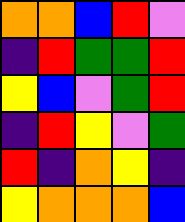[["orange", "orange", "blue", "red", "violet"], ["indigo", "red", "green", "green", "red"], ["yellow", "blue", "violet", "green", "red"], ["indigo", "red", "yellow", "violet", "green"], ["red", "indigo", "orange", "yellow", "indigo"], ["yellow", "orange", "orange", "orange", "blue"]]